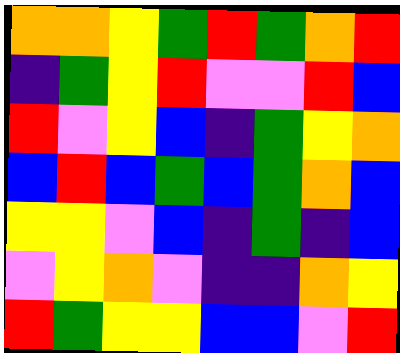[["orange", "orange", "yellow", "green", "red", "green", "orange", "red"], ["indigo", "green", "yellow", "red", "violet", "violet", "red", "blue"], ["red", "violet", "yellow", "blue", "indigo", "green", "yellow", "orange"], ["blue", "red", "blue", "green", "blue", "green", "orange", "blue"], ["yellow", "yellow", "violet", "blue", "indigo", "green", "indigo", "blue"], ["violet", "yellow", "orange", "violet", "indigo", "indigo", "orange", "yellow"], ["red", "green", "yellow", "yellow", "blue", "blue", "violet", "red"]]